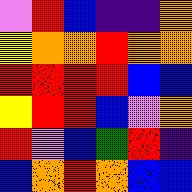[["violet", "red", "blue", "indigo", "indigo", "orange"], ["yellow", "orange", "orange", "red", "orange", "orange"], ["red", "red", "red", "red", "blue", "blue"], ["yellow", "red", "red", "blue", "violet", "orange"], ["red", "violet", "blue", "green", "red", "indigo"], ["blue", "orange", "red", "orange", "blue", "blue"]]